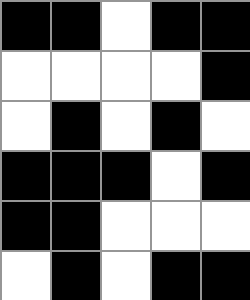[["black", "black", "white", "black", "black"], ["white", "white", "white", "white", "black"], ["white", "black", "white", "black", "white"], ["black", "black", "black", "white", "black"], ["black", "black", "white", "white", "white"], ["white", "black", "white", "black", "black"]]